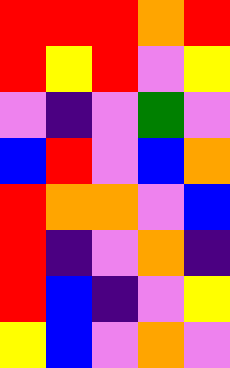[["red", "red", "red", "orange", "red"], ["red", "yellow", "red", "violet", "yellow"], ["violet", "indigo", "violet", "green", "violet"], ["blue", "red", "violet", "blue", "orange"], ["red", "orange", "orange", "violet", "blue"], ["red", "indigo", "violet", "orange", "indigo"], ["red", "blue", "indigo", "violet", "yellow"], ["yellow", "blue", "violet", "orange", "violet"]]